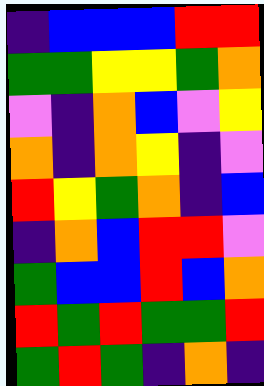[["indigo", "blue", "blue", "blue", "red", "red"], ["green", "green", "yellow", "yellow", "green", "orange"], ["violet", "indigo", "orange", "blue", "violet", "yellow"], ["orange", "indigo", "orange", "yellow", "indigo", "violet"], ["red", "yellow", "green", "orange", "indigo", "blue"], ["indigo", "orange", "blue", "red", "red", "violet"], ["green", "blue", "blue", "red", "blue", "orange"], ["red", "green", "red", "green", "green", "red"], ["green", "red", "green", "indigo", "orange", "indigo"]]